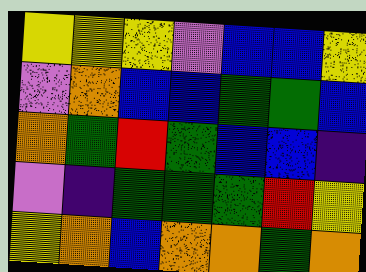[["yellow", "yellow", "yellow", "violet", "blue", "blue", "yellow"], ["violet", "orange", "blue", "blue", "green", "green", "blue"], ["orange", "green", "red", "green", "blue", "blue", "indigo"], ["violet", "indigo", "green", "green", "green", "red", "yellow"], ["yellow", "orange", "blue", "orange", "orange", "green", "orange"]]